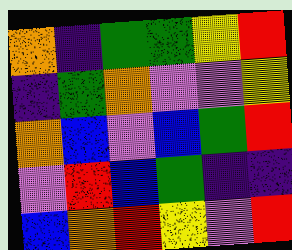[["orange", "indigo", "green", "green", "yellow", "red"], ["indigo", "green", "orange", "violet", "violet", "yellow"], ["orange", "blue", "violet", "blue", "green", "red"], ["violet", "red", "blue", "green", "indigo", "indigo"], ["blue", "orange", "red", "yellow", "violet", "red"]]